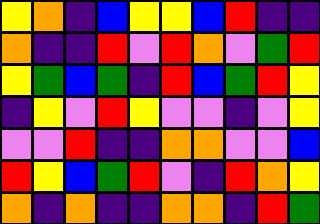[["yellow", "orange", "indigo", "blue", "yellow", "yellow", "blue", "red", "indigo", "indigo"], ["orange", "indigo", "indigo", "red", "violet", "red", "orange", "violet", "green", "red"], ["yellow", "green", "blue", "green", "indigo", "red", "blue", "green", "red", "yellow"], ["indigo", "yellow", "violet", "red", "yellow", "violet", "violet", "indigo", "violet", "yellow"], ["violet", "violet", "red", "indigo", "indigo", "orange", "orange", "violet", "violet", "blue"], ["red", "yellow", "blue", "green", "red", "violet", "indigo", "red", "orange", "yellow"], ["orange", "indigo", "orange", "indigo", "indigo", "orange", "orange", "indigo", "red", "green"]]